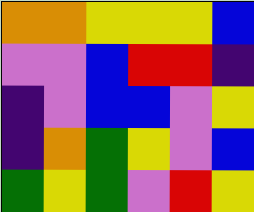[["orange", "orange", "yellow", "yellow", "yellow", "blue"], ["violet", "violet", "blue", "red", "red", "indigo"], ["indigo", "violet", "blue", "blue", "violet", "yellow"], ["indigo", "orange", "green", "yellow", "violet", "blue"], ["green", "yellow", "green", "violet", "red", "yellow"]]